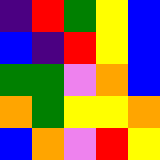[["indigo", "red", "green", "yellow", "blue"], ["blue", "indigo", "red", "yellow", "blue"], ["green", "green", "violet", "orange", "blue"], ["orange", "green", "yellow", "yellow", "orange"], ["blue", "orange", "violet", "red", "yellow"]]